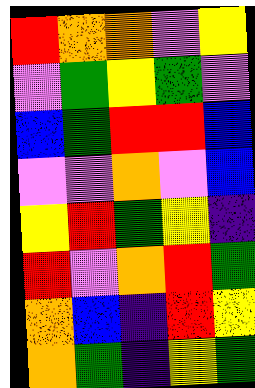[["red", "orange", "orange", "violet", "yellow"], ["violet", "green", "yellow", "green", "violet"], ["blue", "green", "red", "red", "blue"], ["violet", "violet", "orange", "violet", "blue"], ["yellow", "red", "green", "yellow", "indigo"], ["red", "violet", "orange", "red", "green"], ["orange", "blue", "indigo", "red", "yellow"], ["orange", "green", "indigo", "yellow", "green"]]